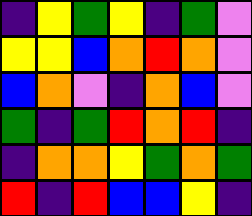[["indigo", "yellow", "green", "yellow", "indigo", "green", "violet"], ["yellow", "yellow", "blue", "orange", "red", "orange", "violet"], ["blue", "orange", "violet", "indigo", "orange", "blue", "violet"], ["green", "indigo", "green", "red", "orange", "red", "indigo"], ["indigo", "orange", "orange", "yellow", "green", "orange", "green"], ["red", "indigo", "red", "blue", "blue", "yellow", "indigo"]]